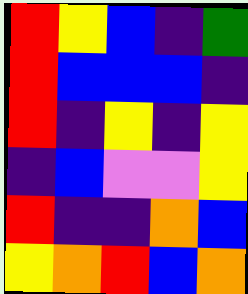[["red", "yellow", "blue", "indigo", "green"], ["red", "blue", "blue", "blue", "indigo"], ["red", "indigo", "yellow", "indigo", "yellow"], ["indigo", "blue", "violet", "violet", "yellow"], ["red", "indigo", "indigo", "orange", "blue"], ["yellow", "orange", "red", "blue", "orange"]]